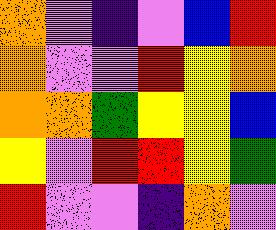[["orange", "violet", "indigo", "violet", "blue", "red"], ["orange", "violet", "violet", "red", "yellow", "orange"], ["orange", "orange", "green", "yellow", "yellow", "blue"], ["yellow", "violet", "red", "red", "yellow", "green"], ["red", "violet", "violet", "indigo", "orange", "violet"]]